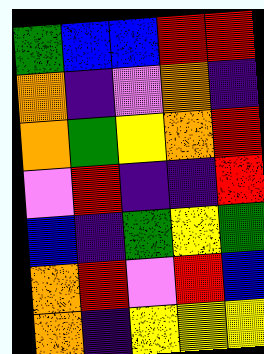[["green", "blue", "blue", "red", "red"], ["orange", "indigo", "violet", "orange", "indigo"], ["orange", "green", "yellow", "orange", "red"], ["violet", "red", "indigo", "indigo", "red"], ["blue", "indigo", "green", "yellow", "green"], ["orange", "red", "violet", "red", "blue"], ["orange", "indigo", "yellow", "yellow", "yellow"]]